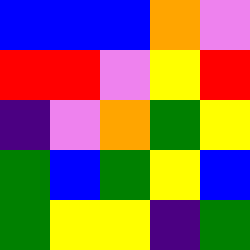[["blue", "blue", "blue", "orange", "violet"], ["red", "red", "violet", "yellow", "red"], ["indigo", "violet", "orange", "green", "yellow"], ["green", "blue", "green", "yellow", "blue"], ["green", "yellow", "yellow", "indigo", "green"]]